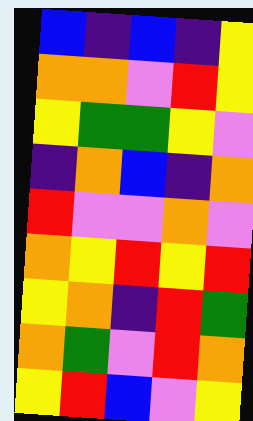[["blue", "indigo", "blue", "indigo", "yellow"], ["orange", "orange", "violet", "red", "yellow"], ["yellow", "green", "green", "yellow", "violet"], ["indigo", "orange", "blue", "indigo", "orange"], ["red", "violet", "violet", "orange", "violet"], ["orange", "yellow", "red", "yellow", "red"], ["yellow", "orange", "indigo", "red", "green"], ["orange", "green", "violet", "red", "orange"], ["yellow", "red", "blue", "violet", "yellow"]]